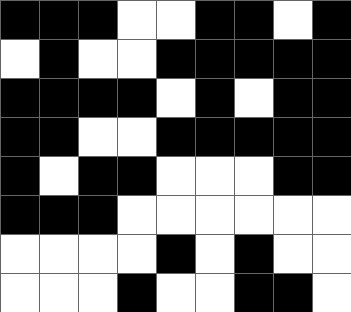[["black", "black", "black", "white", "white", "black", "black", "white", "black"], ["white", "black", "white", "white", "black", "black", "black", "black", "black"], ["black", "black", "black", "black", "white", "black", "white", "black", "black"], ["black", "black", "white", "white", "black", "black", "black", "black", "black"], ["black", "white", "black", "black", "white", "white", "white", "black", "black"], ["black", "black", "black", "white", "white", "white", "white", "white", "white"], ["white", "white", "white", "white", "black", "white", "black", "white", "white"], ["white", "white", "white", "black", "white", "white", "black", "black", "white"]]